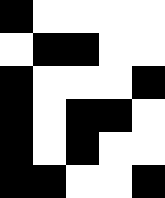[["black", "white", "white", "white", "white"], ["white", "black", "black", "white", "white"], ["black", "white", "white", "white", "black"], ["black", "white", "black", "black", "white"], ["black", "white", "black", "white", "white"], ["black", "black", "white", "white", "black"]]